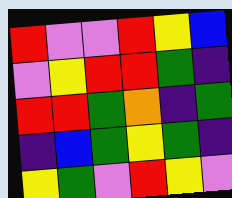[["red", "violet", "violet", "red", "yellow", "blue"], ["violet", "yellow", "red", "red", "green", "indigo"], ["red", "red", "green", "orange", "indigo", "green"], ["indigo", "blue", "green", "yellow", "green", "indigo"], ["yellow", "green", "violet", "red", "yellow", "violet"]]